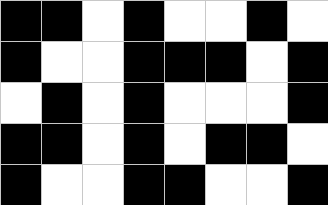[["black", "black", "white", "black", "white", "white", "black", "white"], ["black", "white", "white", "black", "black", "black", "white", "black"], ["white", "black", "white", "black", "white", "white", "white", "black"], ["black", "black", "white", "black", "white", "black", "black", "white"], ["black", "white", "white", "black", "black", "white", "white", "black"]]